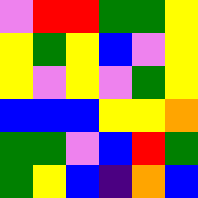[["violet", "red", "red", "green", "green", "yellow"], ["yellow", "green", "yellow", "blue", "violet", "yellow"], ["yellow", "violet", "yellow", "violet", "green", "yellow"], ["blue", "blue", "blue", "yellow", "yellow", "orange"], ["green", "green", "violet", "blue", "red", "green"], ["green", "yellow", "blue", "indigo", "orange", "blue"]]